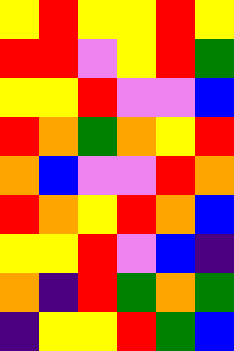[["yellow", "red", "yellow", "yellow", "red", "yellow"], ["red", "red", "violet", "yellow", "red", "green"], ["yellow", "yellow", "red", "violet", "violet", "blue"], ["red", "orange", "green", "orange", "yellow", "red"], ["orange", "blue", "violet", "violet", "red", "orange"], ["red", "orange", "yellow", "red", "orange", "blue"], ["yellow", "yellow", "red", "violet", "blue", "indigo"], ["orange", "indigo", "red", "green", "orange", "green"], ["indigo", "yellow", "yellow", "red", "green", "blue"]]